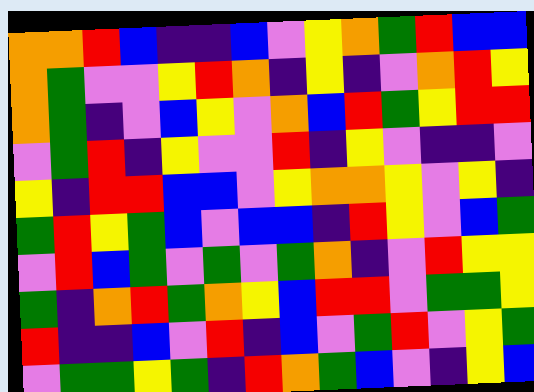[["orange", "orange", "red", "blue", "indigo", "indigo", "blue", "violet", "yellow", "orange", "green", "red", "blue", "blue"], ["orange", "green", "violet", "violet", "yellow", "red", "orange", "indigo", "yellow", "indigo", "violet", "orange", "red", "yellow"], ["orange", "green", "indigo", "violet", "blue", "yellow", "violet", "orange", "blue", "red", "green", "yellow", "red", "red"], ["violet", "green", "red", "indigo", "yellow", "violet", "violet", "red", "indigo", "yellow", "violet", "indigo", "indigo", "violet"], ["yellow", "indigo", "red", "red", "blue", "blue", "violet", "yellow", "orange", "orange", "yellow", "violet", "yellow", "indigo"], ["green", "red", "yellow", "green", "blue", "violet", "blue", "blue", "indigo", "red", "yellow", "violet", "blue", "green"], ["violet", "red", "blue", "green", "violet", "green", "violet", "green", "orange", "indigo", "violet", "red", "yellow", "yellow"], ["green", "indigo", "orange", "red", "green", "orange", "yellow", "blue", "red", "red", "violet", "green", "green", "yellow"], ["red", "indigo", "indigo", "blue", "violet", "red", "indigo", "blue", "violet", "green", "red", "violet", "yellow", "green"], ["violet", "green", "green", "yellow", "green", "indigo", "red", "orange", "green", "blue", "violet", "indigo", "yellow", "blue"]]